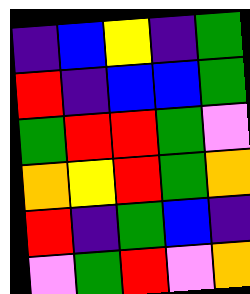[["indigo", "blue", "yellow", "indigo", "green"], ["red", "indigo", "blue", "blue", "green"], ["green", "red", "red", "green", "violet"], ["orange", "yellow", "red", "green", "orange"], ["red", "indigo", "green", "blue", "indigo"], ["violet", "green", "red", "violet", "orange"]]